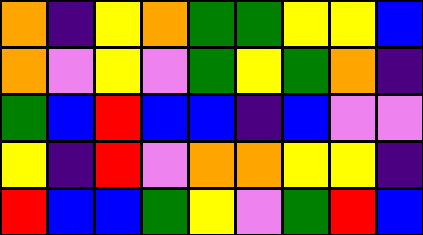[["orange", "indigo", "yellow", "orange", "green", "green", "yellow", "yellow", "blue"], ["orange", "violet", "yellow", "violet", "green", "yellow", "green", "orange", "indigo"], ["green", "blue", "red", "blue", "blue", "indigo", "blue", "violet", "violet"], ["yellow", "indigo", "red", "violet", "orange", "orange", "yellow", "yellow", "indigo"], ["red", "blue", "blue", "green", "yellow", "violet", "green", "red", "blue"]]